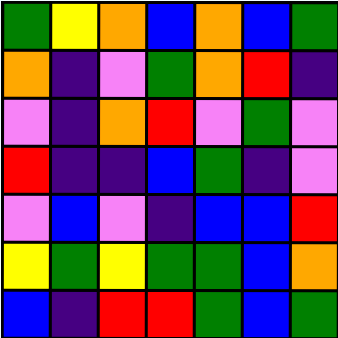[["green", "yellow", "orange", "blue", "orange", "blue", "green"], ["orange", "indigo", "violet", "green", "orange", "red", "indigo"], ["violet", "indigo", "orange", "red", "violet", "green", "violet"], ["red", "indigo", "indigo", "blue", "green", "indigo", "violet"], ["violet", "blue", "violet", "indigo", "blue", "blue", "red"], ["yellow", "green", "yellow", "green", "green", "blue", "orange"], ["blue", "indigo", "red", "red", "green", "blue", "green"]]